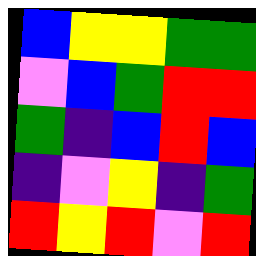[["blue", "yellow", "yellow", "green", "green"], ["violet", "blue", "green", "red", "red"], ["green", "indigo", "blue", "red", "blue"], ["indigo", "violet", "yellow", "indigo", "green"], ["red", "yellow", "red", "violet", "red"]]